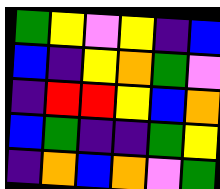[["green", "yellow", "violet", "yellow", "indigo", "blue"], ["blue", "indigo", "yellow", "orange", "green", "violet"], ["indigo", "red", "red", "yellow", "blue", "orange"], ["blue", "green", "indigo", "indigo", "green", "yellow"], ["indigo", "orange", "blue", "orange", "violet", "green"]]